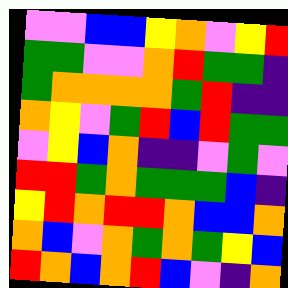[["violet", "violet", "blue", "blue", "yellow", "orange", "violet", "yellow", "red"], ["green", "green", "violet", "violet", "orange", "red", "green", "green", "indigo"], ["green", "orange", "orange", "orange", "orange", "green", "red", "indigo", "indigo"], ["orange", "yellow", "violet", "green", "red", "blue", "red", "green", "green"], ["violet", "yellow", "blue", "orange", "indigo", "indigo", "violet", "green", "violet"], ["red", "red", "green", "orange", "green", "green", "green", "blue", "indigo"], ["yellow", "red", "orange", "red", "red", "orange", "blue", "blue", "orange"], ["orange", "blue", "violet", "orange", "green", "orange", "green", "yellow", "blue"], ["red", "orange", "blue", "orange", "red", "blue", "violet", "indigo", "orange"]]